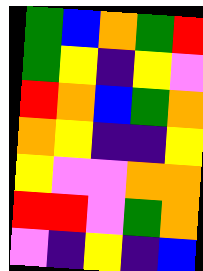[["green", "blue", "orange", "green", "red"], ["green", "yellow", "indigo", "yellow", "violet"], ["red", "orange", "blue", "green", "orange"], ["orange", "yellow", "indigo", "indigo", "yellow"], ["yellow", "violet", "violet", "orange", "orange"], ["red", "red", "violet", "green", "orange"], ["violet", "indigo", "yellow", "indigo", "blue"]]